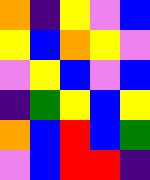[["orange", "indigo", "yellow", "violet", "blue"], ["yellow", "blue", "orange", "yellow", "violet"], ["violet", "yellow", "blue", "violet", "blue"], ["indigo", "green", "yellow", "blue", "yellow"], ["orange", "blue", "red", "blue", "green"], ["violet", "blue", "red", "red", "indigo"]]